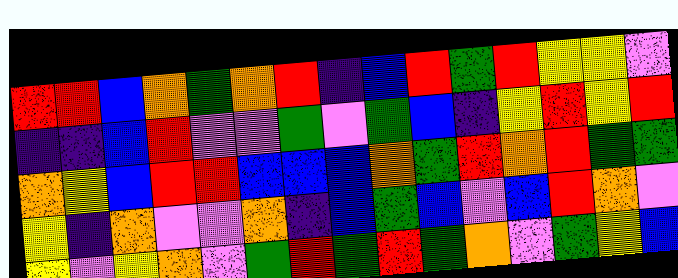[["red", "red", "blue", "orange", "green", "orange", "red", "indigo", "blue", "red", "green", "red", "yellow", "yellow", "violet"], ["indigo", "indigo", "blue", "red", "violet", "violet", "green", "violet", "green", "blue", "indigo", "yellow", "red", "yellow", "red"], ["orange", "yellow", "blue", "red", "red", "blue", "blue", "blue", "orange", "green", "red", "orange", "red", "green", "green"], ["yellow", "indigo", "orange", "violet", "violet", "orange", "indigo", "blue", "green", "blue", "violet", "blue", "red", "orange", "violet"], ["yellow", "violet", "yellow", "orange", "violet", "green", "red", "green", "red", "green", "orange", "violet", "green", "yellow", "blue"]]